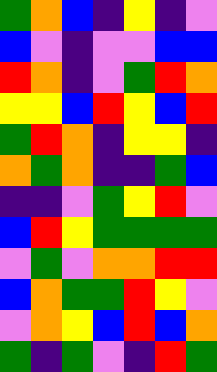[["green", "orange", "blue", "indigo", "yellow", "indigo", "violet"], ["blue", "violet", "indigo", "violet", "violet", "blue", "blue"], ["red", "orange", "indigo", "violet", "green", "red", "orange"], ["yellow", "yellow", "blue", "red", "yellow", "blue", "red"], ["green", "red", "orange", "indigo", "yellow", "yellow", "indigo"], ["orange", "green", "orange", "indigo", "indigo", "green", "blue"], ["indigo", "indigo", "violet", "green", "yellow", "red", "violet"], ["blue", "red", "yellow", "green", "green", "green", "green"], ["violet", "green", "violet", "orange", "orange", "red", "red"], ["blue", "orange", "green", "green", "red", "yellow", "violet"], ["violet", "orange", "yellow", "blue", "red", "blue", "orange"], ["green", "indigo", "green", "violet", "indigo", "red", "green"]]